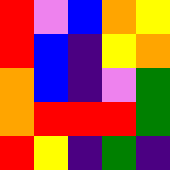[["red", "violet", "blue", "orange", "yellow"], ["red", "blue", "indigo", "yellow", "orange"], ["orange", "blue", "indigo", "violet", "green"], ["orange", "red", "red", "red", "green"], ["red", "yellow", "indigo", "green", "indigo"]]